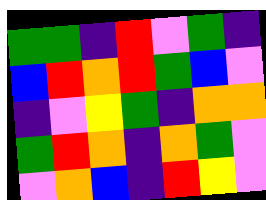[["green", "green", "indigo", "red", "violet", "green", "indigo"], ["blue", "red", "orange", "red", "green", "blue", "violet"], ["indigo", "violet", "yellow", "green", "indigo", "orange", "orange"], ["green", "red", "orange", "indigo", "orange", "green", "violet"], ["violet", "orange", "blue", "indigo", "red", "yellow", "violet"]]